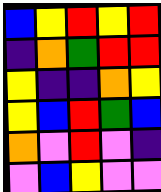[["blue", "yellow", "red", "yellow", "red"], ["indigo", "orange", "green", "red", "red"], ["yellow", "indigo", "indigo", "orange", "yellow"], ["yellow", "blue", "red", "green", "blue"], ["orange", "violet", "red", "violet", "indigo"], ["violet", "blue", "yellow", "violet", "violet"]]